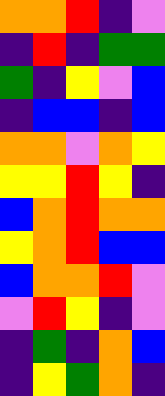[["orange", "orange", "red", "indigo", "violet"], ["indigo", "red", "indigo", "green", "green"], ["green", "indigo", "yellow", "violet", "blue"], ["indigo", "blue", "blue", "indigo", "blue"], ["orange", "orange", "violet", "orange", "yellow"], ["yellow", "yellow", "red", "yellow", "indigo"], ["blue", "orange", "red", "orange", "orange"], ["yellow", "orange", "red", "blue", "blue"], ["blue", "orange", "orange", "red", "violet"], ["violet", "red", "yellow", "indigo", "violet"], ["indigo", "green", "indigo", "orange", "blue"], ["indigo", "yellow", "green", "orange", "indigo"]]